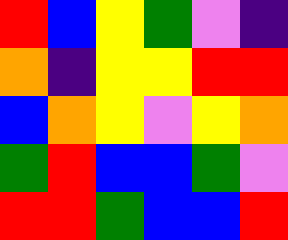[["red", "blue", "yellow", "green", "violet", "indigo"], ["orange", "indigo", "yellow", "yellow", "red", "red"], ["blue", "orange", "yellow", "violet", "yellow", "orange"], ["green", "red", "blue", "blue", "green", "violet"], ["red", "red", "green", "blue", "blue", "red"]]